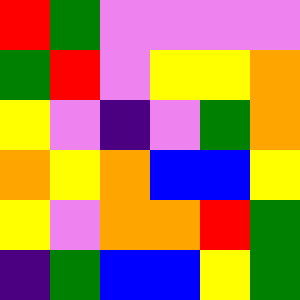[["red", "green", "violet", "violet", "violet", "violet"], ["green", "red", "violet", "yellow", "yellow", "orange"], ["yellow", "violet", "indigo", "violet", "green", "orange"], ["orange", "yellow", "orange", "blue", "blue", "yellow"], ["yellow", "violet", "orange", "orange", "red", "green"], ["indigo", "green", "blue", "blue", "yellow", "green"]]